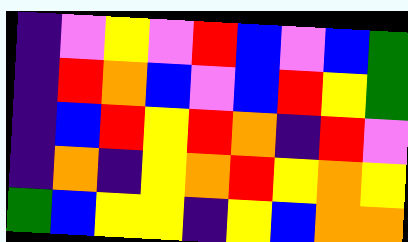[["indigo", "violet", "yellow", "violet", "red", "blue", "violet", "blue", "green"], ["indigo", "red", "orange", "blue", "violet", "blue", "red", "yellow", "green"], ["indigo", "blue", "red", "yellow", "red", "orange", "indigo", "red", "violet"], ["indigo", "orange", "indigo", "yellow", "orange", "red", "yellow", "orange", "yellow"], ["green", "blue", "yellow", "yellow", "indigo", "yellow", "blue", "orange", "orange"]]